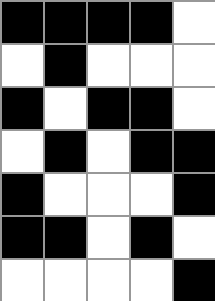[["black", "black", "black", "black", "white"], ["white", "black", "white", "white", "white"], ["black", "white", "black", "black", "white"], ["white", "black", "white", "black", "black"], ["black", "white", "white", "white", "black"], ["black", "black", "white", "black", "white"], ["white", "white", "white", "white", "black"]]